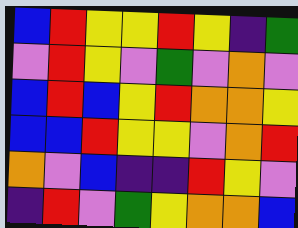[["blue", "red", "yellow", "yellow", "red", "yellow", "indigo", "green"], ["violet", "red", "yellow", "violet", "green", "violet", "orange", "violet"], ["blue", "red", "blue", "yellow", "red", "orange", "orange", "yellow"], ["blue", "blue", "red", "yellow", "yellow", "violet", "orange", "red"], ["orange", "violet", "blue", "indigo", "indigo", "red", "yellow", "violet"], ["indigo", "red", "violet", "green", "yellow", "orange", "orange", "blue"]]